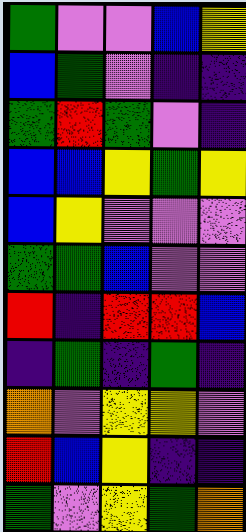[["green", "violet", "violet", "blue", "yellow"], ["blue", "green", "violet", "indigo", "indigo"], ["green", "red", "green", "violet", "indigo"], ["blue", "blue", "yellow", "green", "yellow"], ["blue", "yellow", "violet", "violet", "violet"], ["green", "green", "blue", "violet", "violet"], ["red", "indigo", "red", "red", "blue"], ["indigo", "green", "indigo", "green", "indigo"], ["orange", "violet", "yellow", "yellow", "violet"], ["red", "blue", "yellow", "indigo", "indigo"], ["green", "violet", "yellow", "green", "orange"]]